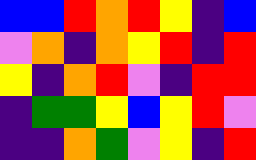[["blue", "blue", "red", "orange", "red", "yellow", "indigo", "blue"], ["violet", "orange", "indigo", "orange", "yellow", "red", "indigo", "red"], ["yellow", "indigo", "orange", "red", "violet", "indigo", "red", "red"], ["indigo", "green", "green", "yellow", "blue", "yellow", "red", "violet"], ["indigo", "indigo", "orange", "green", "violet", "yellow", "indigo", "red"]]